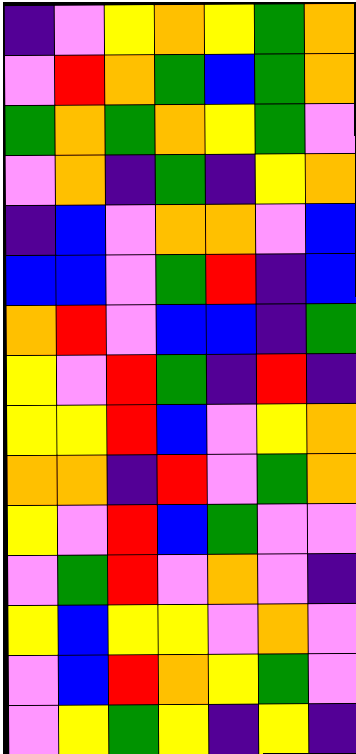[["indigo", "violet", "yellow", "orange", "yellow", "green", "orange"], ["violet", "red", "orange", "green", "blue", "green", "orange"], ["green", "orange", "green", "orange", "yellow", "green", "violet"], ["violet", "orange", "indigo", "green", "indigo", "yellow", "orange"], ["indigo", "blue", "violet", "orange", "orange", "violet", "blue"], ["blue", "blue", "violet", "green", "red", "indigo", "blue"], ["orange", "red", "violet", "blue", "blue", "indigo", "green"], ["yellow", "violet", "red", "green", "indigo", "red", "indigo"], ["yellow", "yellow", "red", "blue", "violet", "yellow", "orange"], ["orange", "orange", "indigo", "red", "violet", "green", "orange"], ["yellow", "violet", "red", "blue", "green", "violet", "violet"], ["violet", "green", "red", "violet", "orange", "violet", "indigo"], ["yellow", "blue", "yellow", "yellow", "violet", "orange", "violet"], ["violet", "blue", "red", "orange", "yellow", "green", "violet"], ["violet", "yellow", "green", "yellow", "indigo", "yellow", "indigo"]]